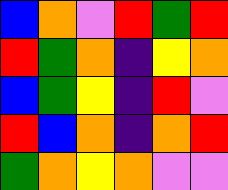[["blue", "orange", "violet", "red", "green", "red"], ["red", "green", "orange", "indigo", "yellow", "orange"], ["blue", "green", "yellow", "indigo", "red", "violet"], ["red", "blue", "orange", "indigo", "orange", "red"], ["green", "orange", "yellow", "orange", "violet", "violet"]]